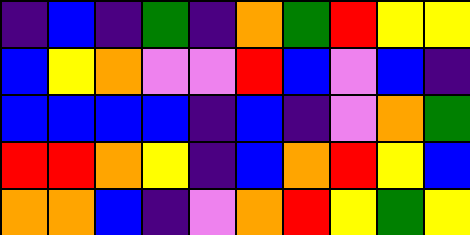[["indigo", "blue", "indigo", "green", "indigo", "orange", "green", "red", "yellow", "yellow"], ["blue", "yellow", "orange", "violet", "violet", "red", "blue", "violet", "blue", "indigo"], ["blue", "blue", "blue", "blue", "indigo", "blue", "indigo", "violet", "orange", "green"], ["red", "red", "orange", "yellow", "indigo", "blue", "orange", "red", "yellow", "blue"], ["orange", "orange", "blue", "indigo", "violet", "orange", "red", "yellow", "green", "yellow"]]